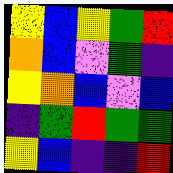[["yellow", "blue", "yellow", "green", "red"], ["orange", "blue", "violet", "green", "indigo"], ["yellow", "orange", "blue", "violet", "blue"], ["indigo", "green", "red", "green", "green"], ["yellow", "blue", "indigo", "indigo", "red"]]